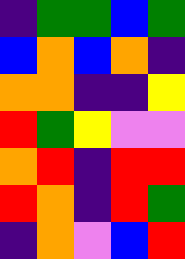[["indigo", "green", "green", "blue", "green"], ["blue", "orange", "blue", "orange", "indigo"], ["orange", "orange", "indigo", "indigo", "yellow"], ["red", "green", "yellow", "violet", "violet"], ["orange", "red", "indigo", "red", "red"], ["red", "orange", "indigo", "red", "green"], ["indigo", "orange", "violet", "blue", "red"]]